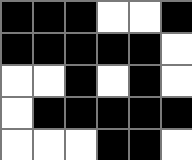[["black", "black", "black", "white", "white", "black"], ["black", "black", "black", "black", "black", "white"], ["white", "white", "black", "white", "black", "white"], ["white", "black", "black", "black", "black", "black"], ["white", "white", "white", "black", "black", "white"]]